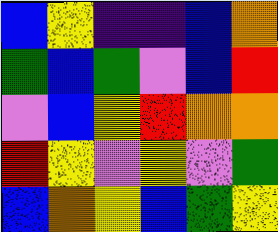[["blue", "yellow", "indigo", "indigo", "blue", "orange"], ["green", "blue", "green", "violet", "blue", "red"], ["violet", "blue", "yellow", "red", "orange", "orange"], ["red", "yellow", "violet", "yellow", "violet", "green"], ["blue", "orange", "yellow", "blue", "green", "yellow"]]